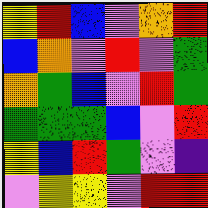[["yellow", "red", "blue", "violet", "orange", "red"], ["blue", "orange", "violet", "red", "violet", "green"], ["orange", "green", "blue", "violet", "red", "green"], ["green", "green", "green", "blue", "violet", "red"], ["yellow", "blue", "red", "green", "violet", "indigo"], ["violet", "yellow", "yellow", "violet", "red", "red"]]